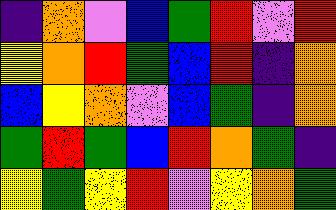[["indigo", "orange", "violet", "blue", "green", "red", "violet", "red"], ["yellow", "orange", "red", "green", "blue", "red", "indigo", "orange"], ["blue", "yellow", "orange", "violet", "blue", "green", "indigo", "orange"], ["green", "red", "green", "blue", "red", "orange", "green", "indigo"], ["yellow", "green", "yellow", "red", "violet", "yellow", "orange", "green"]]